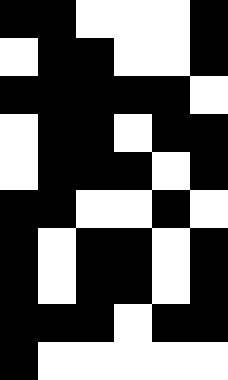[["black", "black", "white", "white", "white", "black"], ["white", "black", "black", "white", "white", "black"], ["black", "black", "black", "black", "black", "white"], ["white", "black", "black", "white", "black", "black"], ["white", "black", "black", "black", "white", "black"], ["black", "black", "white", "white", "black", "white"], ["black", "white", "black", "black", "white", "black"], ["black", "white", "black", "black", "white", "black"], ["black", "black", "black", "white", "black", "black"], ["black", "white", "white", "white", "white", "white"]]